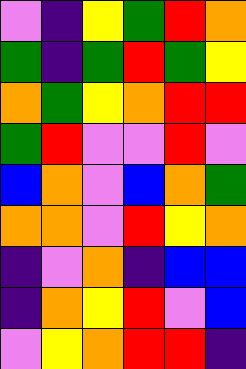[["violet", "indigo", "yellow", "green", "red", "orange"], ["green", "indigo", "green", "red", "green", "yellow"], ["orange", "green", "yellow", "orange", "red", "red"], ["green", "red", "violet", "violet", "red", "violet"], ["blue", "orange", "violet", "blue", "orange", "green"], ["orange", "orange", "violet", "red", "yellow", "orange"], ["indigo", "violet", "orange", "indigo", "blue", "blue"], ["indigo", "orange", "yellow", "red", "violet", "blue"], ["violet", "yellow", "orange", "red", "red", "indigo"]]